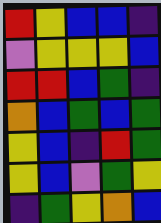[["red", "yellow", "blue", "blue", "indigo"], ["violet", "yellow", "yellow", "yellow", "blue"], ["red", "red", "blue", "green", "indigo"], ["orange", "blue", "green", "blue", "green"], ["yellow", "blue", "indigo", "red", "green"], ["yellow", "blue", "violet", "green", "yellow"], ["indigo", "green", "yellow", "orange", "blue"]]